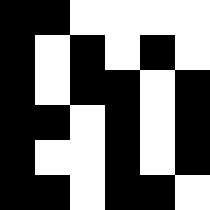[["black", "black", "white", "white", "white", "white"], ["black", "white", "black", "white", "black", "white"], ["black", "white", "black", "black", "white", "black"], ["black", "black", "white", "black", "white", "black"], ["black", "white", "white", "black", "white", "black"], ["black", "black", "white", "black", "black", "white"]]